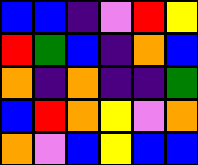[["blue", "blue", "indigo", "violet", "red", "yellow"], ["red", "green", "blue", "indigo", "orange", "blue"], ["orange", "indigo", "orange", "indigo", "indigo", "green"], ["blue", "red", "orange", "yellow", "violet", "orange"], ["orange", "violet", "blue", "yellow", "blue", "blue"]]